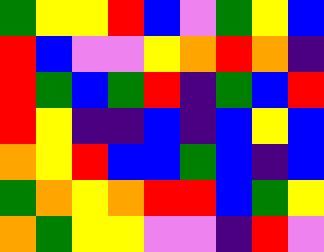[["green", "yellow", "yellow", "red", "blue", "violet", "green", "yellow", "blue"], ["red", "blue", "violet", "violet", "yellow", "orange", "red", "orange", "indigo"], ["red", "green", "blue", "green", "red", "indigo", "green", "blue", "red"], ["red", "yellow", "indigo", "indigo", "blue", "indigo", "blue", "yellow", "blue"], ["orange", "yellow", "red", "blue", "blue", "green", "blue", "indigo", "blue"], ["green", "orange", "yellow", "orange", "red", "red", "blue", "green", "yellow"], ["orange", "green", "yellow", "yellow", "violet", "violet", "indigo", "red", "violet"]]